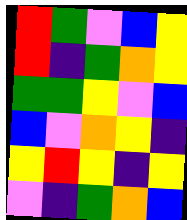[["red", "green", "violet", "blue", "yellow"], ["red", "indigo", "green", "orange", "yellow"], ["green", "green", "yellow", "violet", "blue"], ["blue", "violet", "orange", "yellow", "indigo"], ["yellow", "red", "yellow", "indigo", "yellow"], ["violet", "indigo", "green", "orange", "blue"]]